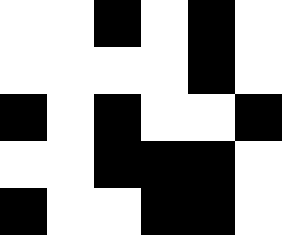[["white", "white", "black", "white", "black", "white"], ["white", "white", "white", "white", "black", "white"], ["black", "white", "black", "white", "white", "black"], ["white", "white", "black", "black", "black", "white"], ["black", "white", "white", "black", "black", "white"]]